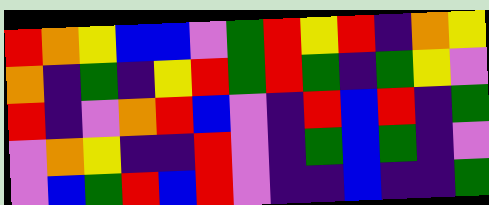[["red", "orange", "yellow", "blue", "blue", "violet", "green", "red", "yellow", "red", "indigo", "orange", "yellow"], ["orange", "indigo", "green", "indigo", "yellow", "red", "green", "red", "green", "indigo", "green", "yellow", "violet"], ["red", "indigo", "violet", "orange", "red", "blue", "violet", "indigo", "red", "blue", "red", "indigo", "green"], ["violet", "orange", "yellow", "indigo", "indigo", "red", "violet", "indigo", "green", "blue", "green", "indigo", "violet"], ["violet", "blue", "green", "red", "blue", "red", "violet", "indigo", "indigo", "blue", "indigo", "indigo", "green"]]